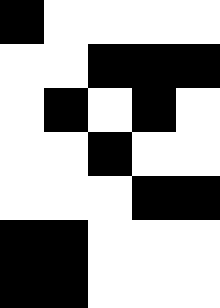[["black", "white", "white", "white", "white"], ["white", "white", "black", "black", "black"], ["white", "black", "white", "black", "white"], ["white", "white", "black", "white", "white"], ["white", "white", "white", "black", "black"], ["black", "black", "white", "white", "white"], ["black", "black", "white", "white", "white"]]